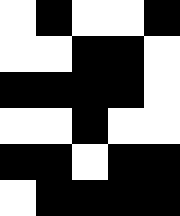[["white", "black", "white", "white", "black"], ["white", "white", "black", "black", "white"], ["black", "black", "black", "black", "white"], ["white", "white", "black", "white", "white"], ["black", "black", "white", "black", "black"], ["white", "black", "black", "black", "black"]]